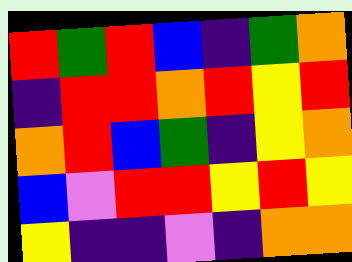[["red", "green", "red", "blue", "indigo", "green", "orange"], ["indigo", "red", "red", "orange", "red", "yellow", "red"], ["orange", "red", "blue", "green", "indigo", "yellow", "orange"], ["blue", "violet", "red", "red", "yellow", "red", "yellow"], ["yellow", "indigo", "indigo", "violet", "indigo", "orange", "orange"]]